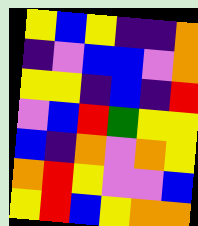[["yellow", "blue", "yellow", "indigo", "indigo", "orange"], ["indigo", "violet", "blue", "blue", "violet", "orange"], ["yellow", "yellow", "indigo", "blue", "indigo", "red"], ["violet", "blue", "red", "green", "yellow", "yellow"], ["blue", "indigo", "orange", "violet", "orange", "yellow"], ["orange", "red", "yellow", "violet", "violet", "blue"], ["yellow", "red", "blue", "yellow", "orange", "orange"]]